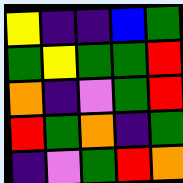[["yellow", "indigo", "indigo", "blue", "green"], ["green", "yellow", "green", "green", "red"], ["orange", "indigo", "violet", "green", "red"], ["red", "green", "orange", "indigo", "green"], ["indigo", "violet", "green", "red", "orange"]]